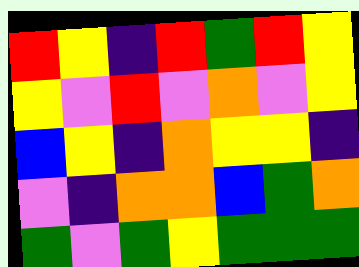[["red", "yellow", "indigo", "red", "green", "red", "yellow"], ["yellow", "violet", "red", "violet", "orange", "violet", "yellow"], ["blue", "yellow", "indigo", "orange", "yellow", "yellow", "indigo"], ["violet", "indigo", "orange", "orange", "blue", "green", "orange"], ["green", "violet", "green", "yellow", "green", "green", "green"]]